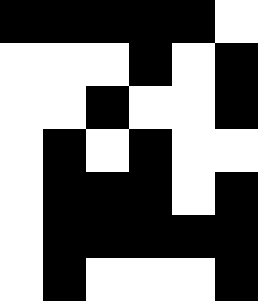[["black", "black", "black", "black", "black", "white"], ["white", "white", "white", "black", "white", "black"], ["white", "white", "black", "white", "white", "black"], ["white", "black", "white", "black", "white", "white"], ["white", "black", "black", "black", "white", "black"], ["white", "black", "black", "black", "black", "black"], ["white", "black", "white", "white", "white", "black"]]